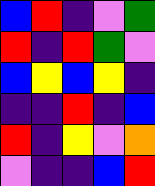[["blue", "red", "indigo", "violet", "green"], ["red", "indigo", "red", "green", "violet"], ["blue", "yellow", "blue", "yellow", "indigo"], ["indigo", "indigo", "red", "indigo", "blue"], ["red", "indigo", "yellow", "violet", "orange"], ["violet", "indigo", "indigo", "blue", "red"]]